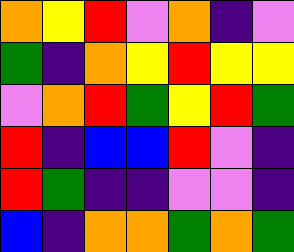[["orange", "yellow", "red", "violet", "orange", "indigo", "violet"], ["green", "indigo", "orange", "yellow", "red", "yellow", "yellow"], ["violet", "orange", "red", "green", "yellow", "red", "green"], ["red", "indigo", "blue", "blue", "red", "violet", "indigo"], ["red", "green", "indigo", "indigo", "violet", "violet", "indigo"], ["blue", "indigo", "orange", "orange", "green", "orange", "green"]]